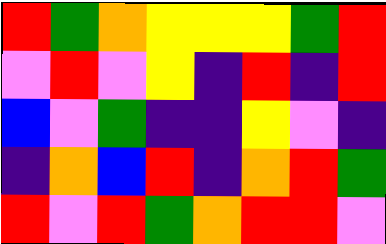[["red", "green", "orange", "yellow", "yellow", "yellow", "green", "red"], ["violet", "red", "violet", "yellow", "indigo", "red", "indigo", "red"], ["blue", "violet", "green", "indigo", "indigo", "yellow", "violet", "indigo"], ["indigo", "orange", "blue", "red", "indigo", "orange", "red", "green"], ["red", "violet", "red", "green", "orange", "red", "red", "violet"]]